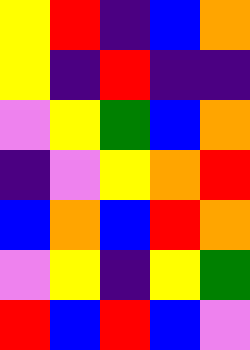[["yellow", "red", "indigo", "blue", "orange"], ["yellow", "indigo", "red", "indigo", "indigo"], ["violet", "yellow", "green", "blue", "orange"], ["indigo", "violet", "yellow", "orange", "red"], ["blue", "orange", "blue", "red", "orange"], ["violet", "yellow", "indigo", "yellow", "green"], ["red", "blue", "red", "blue", "violet"]]